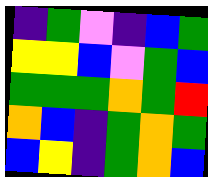[["indigo", "green", "violet", "indigo", "blue", "green"], ["yellow", "yellow", "blue", "violet", "green", "blue"], ["green", "green", "green", "orange", "green", "red"], ["orange", "blue", "indigo", "green", "orange", "green"], ["blue", "yellow", "indigo", "green", "orange", "blue"]]